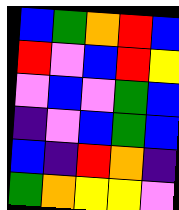[["blue", "green", "orange", "red", "blue"], ["red", "violet", "blue", "red", "yellow"], ["violet", "blue", "violet", "green", "blue"], ["indigo", "violet", "blue", "green", "blue"], ["blue", "indigo", "red", "orange", "indigo"], ["green", "orange", "yellow", "yellow", "violet"]]